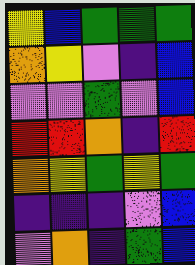[["yellow", "blue", "green", "green", "green"], ["orange", "yellow", "violet", "indigo", "blue"], ["violet", "violet", "green", "violet", "blue"], ["red", "red", "orange", "indigo", "red"], ["orange", "yellow", "green", "yellow", "green"], ["indigo", "indigo", "indigo", "violet", "blue"], ["violet", "orange", "indigo", "green", "blue"]]